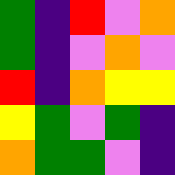[["green", "indigo", "red", "violet", "orange"], ["green", "indigo", "violet", "orange", "violet"], ["red", "indigo", "orange", "yellow", "yellow"], ["yellow", "green", "violet", "green", "indigo"], ["orange", "green", "green", "violet", "indigo"]]